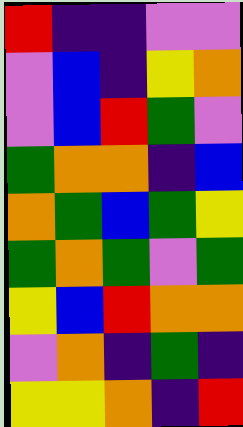[["red", "indigo", "indigo", "violet", "violet"], ["violet", "blue", "indigo", "yellow", "orange"], ["violet", "blue", "red", "green", "violet"], ["green", "orange", "orange", "indigo", "blue"], ["orange", "green", "blue", "green", "yellow"], ["green", "orange", "green", "violet", "green"], ["yellow", "blue", "red", "orange", "orange"], ["violet", "orange", "indigo", "green", "indigo"], ["yellow", "yellow", "orange", "indigo", "red"]]